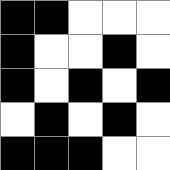[["black", "black", "white", "white", "white"], ["black", "white", "white", "black", "white"], ["black", "white", "black", "white", "black"], ["white", "black", "white", "black", "white"], ["black", "black", "black", "white", "white"]]